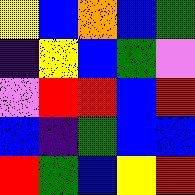[["yellow", "blue", "orange", "blue", "green"], ["indigo", "yellow", "blue", "green", "violet"], ["violet", "red", "red", "blue", "red"], ["blue", "indigo", "green", "blue", "blue"], ["red", "green", "blue", "yellow", "red"]]